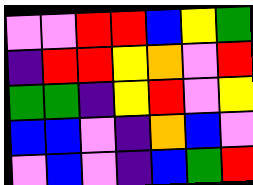[["violet", "violet", "red", "red", "blue", "yellow", "green"], ["indigo", "red", "red", "yellow", "orange", "violet", "red"], ["green", "green", "indigo", "yellow", "red", "violet", "yellow"], ["blue", "blue", "violet", "indigo", "orange", "blue", "violet"], ["violet", "blue", "violet", "indigo", "blue", "green", "red"]]